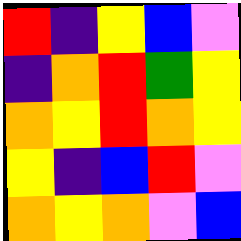[["red", "indigo", "yellow", "blue", "violet"], ["indigo", "orange", "red", "green", "yellow"], ["orange", "yellow", "red", "orange", "yellow"], ["yellow", "indigo", "blue", "red", "violet"], ["orange", "yellow", "orange", "violet", "blue"]]